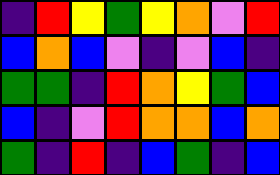[["indigo", "red", "yellow", "green", "yellow", "orange", "violet", "red"], ["blue", "orange", "blue", "violet", "indigo", "violet", "blue", "indigo"], ["green", "green", "indigo", "red", "orange", "yellow", "green", "blue"], ["blue", "indigo", "violet", "red", "orange", "orange", "blue", "orange"], ["green", "indigo", "red", "indigo", "blue", "green", "indigo", "blue"]]